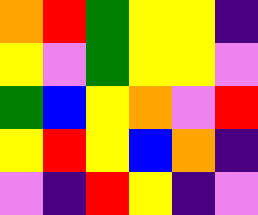[["orange", "red", "green", "yellow", "yellow", "indigo"], ["yellow", "violet", "green", "yellow", "yellow", "violet"], ["green", "blue", "yellow", "orange", "violet", "red"], ["yellow", "red", "yellow", "blue", "orange", "indigo"], ["violet", "indigo", "red", "yellow", "indigo", "violet"]]